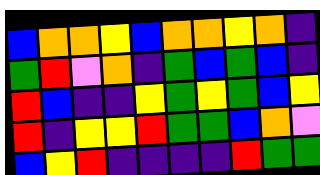[["blue", "orange", "orange", "yellow", "blue", "orange", "orange", "yellow", "orange", "indigo"], ["green", "red", "violet", "orange", "indigo", "green", "blue", "green", "blue", "indigo"], ["red", "blue", "indigo", "indigo", "yellow", "green", "yellow", "green", "blue", "yellow"], ["red", "indigo", "yellow", "yellow", "red", "green", "green", "blue", "orange", "violet"], ["blue", "yellow", "red", "indigo", "indigo", "indigo", "indigo", "red", "green", "green"]]